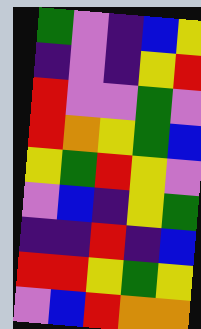[["green", "violet", "indigo", "blue", "yellow"], ["indigo", "violet", "indigo", "yellow", "red"], ["red", "violet", "violet", "green", "violet"], ["red", "orange", "yellow", "green", "blue"], ["yellow", "green", "red", "yellow", "violet"], ["violet", "blue", "indigo", "yellow", "green"], ["indigo", "indigo", "red", "indigo", "blue"], ["red", "red", "yellow", "green", "yellow"], ["violet", "blue", "red", "orange", "orange"]]